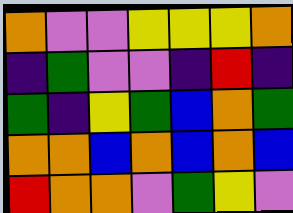[["orange", "violet", "violet", "yellow", "yellow", "yellow", "orange"], ["indigo", "green", "violet", "violet", "indigo", "red", "indigo"], ["green", "indigo", "yellow", "green", "blue", "orange", "green"], ["orange", "orange", "blue", "orange", "blue", "orange", "blue"], ["red", "orange", "orange", "violet", "green", "yellow", "violet"]]